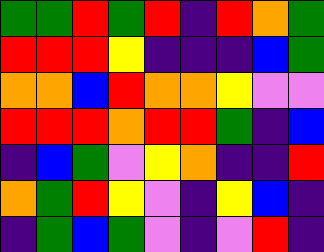[["green", "green", "red", "green", "red", "indigo", "red", "orange", "green"], ["red", "red", "red", "yellow", "indigo", "indigo", "indigo", "blue", "green"], ["orange", "orange", "blue", "red", "orange", "orange", "yellow", "violet", "violet"], ["red", "red", "red", "orange", "red", "red", "green", "indigo", "blue"], ["indigo", "blue", "green", "violet", "yellow", "orange", "indigo", "indigo", "red"], ["orange", "green", "red", "yellow", "violet", "indigo", "yellow", "blue", "indigo"], ["indigo", "green", "blue", "green", "violet", "indigo", "violet", "red", "indigo"]]